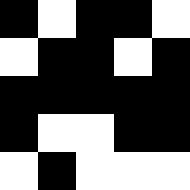[["black", "white", "black", "black", "white"], ["white", "black", "black", "white", "black"], ["black", "black", "black", "black", "black"], ["black", "white", "white", "black", "black"], ["white", "black", "white", "white", "white"]]